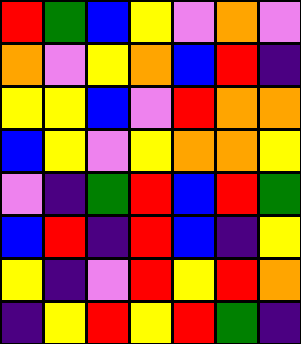[["red", "green", "blue", "yellow", "violet", "orange", "violet"], ["orange", "violet", "yellow", "orange", "blue", "red", "indigo"], ["yellow", "yellow", "blue", "violet", "red", "orange", "orange"], ["blue", "yellow", "violet", "yellow", "orange", "orange", "yellow"], ["violet", "indigo", "green", "red", "blue", "red", "green"], ["blue", "red", "indigo", "red", "blue", "indigo", "yellow"], ["yellow", "indigo", "violet", "red", "yellow", "red", "orange"], ["indigo", "yellow", "red", "yellow", "red", "green", "indigo"]]